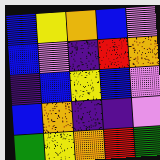[["blue", "yellow", "orange", "blue", "violet"], ["blue", "violet", "indigo", "red", "orange"], ["indigo", "blue", "yellow", "blue", "violet"], ["blue", "orange", "indigo", "indigo", "violet"], ["green", "yellow", "orange", "red", "green"]]